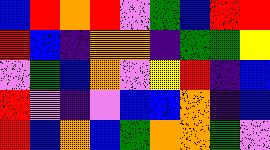[["blue", "red", "orange", "red", "violet", "green", "blue", "red", "red"], ["red", "blue", "indigo", "orange", "orange", "indigo", "green", "green", "yellow"], ["violet", "green", "blue", "orange", "violet", "yellow", "red", "indigo", "blue"], ["red", "violet", "indigo", "violet", "blue", "blue", "orange", "indigo", "blue"], ["red", "blue", "orange", "blue", "green", "orange", "orange", "green", "violet"]]